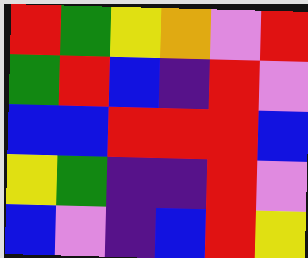[["red", "green", "yellow", "orange", "violet", "red"], ["green", "red", "blue", "indigo", "red", "violet"], ["blue", "blue", "red", "red", "red", "blue"], ["yellow", "green", "indigo", "indigo", "red", "violet"], ["blue", "violet", "indigo", "blue", "red", "yellow"]]